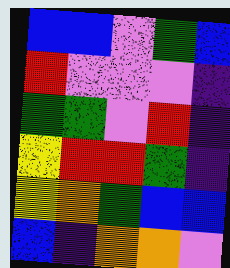[["blue", "blue", "violet", "green", "blue"], ["red", "violet", "violet", "violet", "indigo"], ["green", "green", "violet", "red", "indigo"], ["yellow", "red", "red", "green", "indigo"], ["yellow", "orange", "green", "blue", "blue"], ["blue", "indigo", "orange", "orange", "violet"]]